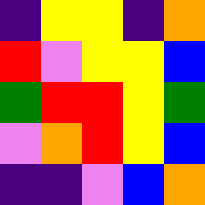[["indigo", "yellow", "yellow", "indigo", "orange"], ["red", "violet", "yellow", "yellow", "blue"], ["green", "red", "red", "yellow", "green"], ["violet", "orange", "red", "yellow", "blue"], ["indigo", "indigo", "violet", "blue", "orange"]]